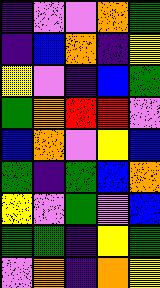[["indigo", "violet", "violet", "orange", "green"], ["indigo", "blue", "orange", "indigo", "yellow"], ["yellow", "violet", "indigo", "blue", "green"], ["green", "orange", "red", "red", "violet"], ["blue", "orange", "violet", "yellow", "blue"], ["green", "indigo", "green", "blue", "orange"], ["yellow", "violet", "green", "violet", "blue"], ["green", "green", "indigo", "yellow", "green"], ["violet", "orange", "indigo", "orange", "yellow"]]